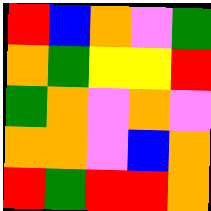[["red", "blue", "orange", "violet", "green"], ["orange", "green", "yellow", "yellow", "red"], ["green", "orange", "violet", "orange", "violet"], ["orange", "orange", "violet", "blue", "orange"], ["red", "green", "red", "red", "orange"]]